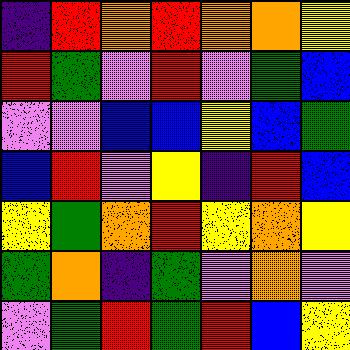[["indigo", "red", "orange", "red", "orange", "orange", "yellow"], ["red", "green", "violet", "red", "violet", "green", "blue"], ["violet", "violet", "blue", "blue", "yellow", "blue", "green"], ["blue", "red", "violet", "yellow", "indigo", "red", "blue"], ["yellow", "green", "orange", "red", "yellow", "orange", "yellow"], ["green", "orange", "indigo", "green", "violet", "orange", "violet"], ["violet", "green", "red", "green", "red", "blue", "yellow"]]